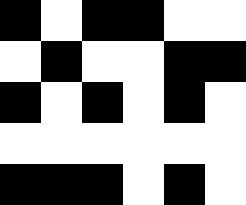[["black", "white", "black", "black", "white", "white"], ["white", "black", "white", "white", "black", "black"], ["black", "white", "black", "white", "black", "white"], ["white", "white", "white", "white", "white", "white"], ["black", "black", "black", "white", "black", "white"]]